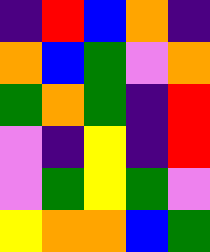[["indigo", "red", "blue", "orange", "indigo"], ["orange", "blue", "green", "violet", "orange"], ["green", "orange", "green", "indigo", "red"], ["violet", "indigo", "yellow", "indigo", "red"], ["violet", "green", "yellow", "green", "violet"], ["yellow", "orange", "orange", "blue", "green"]]